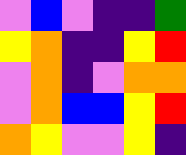[["violet", "blue", "violet", "indigo", "indigo", "green"], ["yellow", "orange", "indigo", "indigo", "yellow", "red"], ["violet", "orange", "indigo", "violet", "orange", "orange"], ["violet", "orange", "blue", "blue", "yellow", "red"], ["orange", "yellow", "violet", "violet", "yellow", "indigo"]]